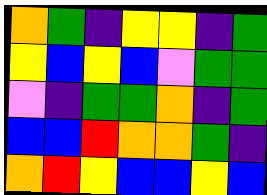[["orange", "green", "indigo", "yellow", "yellow", "indigo", "green"], ["yellow", "blue", "yellow", "blue", "violet", "green", "green"], ["violet", "indigo", "green", "green", "orange", "indigo", "green"], ["blue", "blue", "red", "orange", "orange", "green", "indigo"], ["orange", "red", "yellow", "blue", "blue", "yellow", "blue"]]